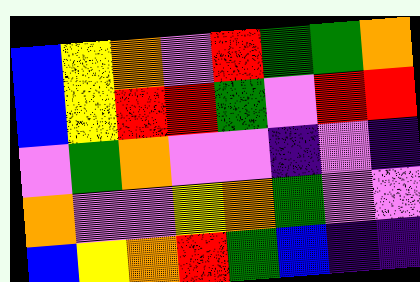[["blue", "yellow", "orange", "violet", "red", "green", "green", "orange"], ["blue", "yellow", "red", "red", "green", "violet", "red", "red"], ["violet", "green", "orange", "violet", "violet", "indigo", "violet", "indigo"], ["orange", "violet", "violet", "yellow", "orange", "green", "violet", "violet"], ["blue", "yellow", "orange", "red", "green", "blue", "indigo", "indigo"]]